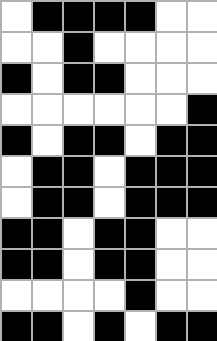[["white", "black", "black", "black", "black", "white", "white"], ["white", "white", "black", "white", "white", "white", "white"], ["black", "white", "black", "black", "white", "white", "white"], ["white", "white", "white", "white", "white", "white", "black"], ["black", "white", "black", "black", "white", "black", "black"], ["white", "black", "black", "white", "black", "black", "black"], ["white", "black", "black", "white", "black", "black", "black"], ["black", "black", "white", "black", "black", "white", "white"], ["black", "black", "white", "black", "black", "white", "white"], ["white", "white", "white", "white", "black", "white", "white"], ["black", "black", "white", "black", "white", "black", "black"]]